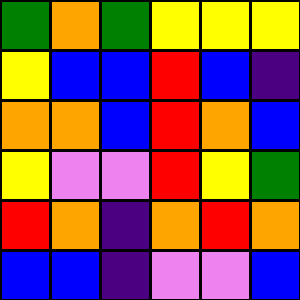[["green", "orange", "green", "yellow", "yellow", "yellow"], ["yellow", "blue", "blue", "red", "blue", "indigo"], ["orange", "orange", "blue", "red", "orange", "blue"], ["yellow", "violet", "violet", "red", "yellow", "green"], ["red", "orange", "indigo", "orange", "red", "orange"], ["blue", "blue", "indigo", "violet", "violet", "blue"]]